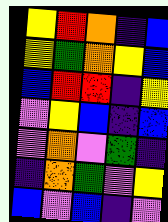[["yellow", "red", "orange", "indigo", "blue"], ["yellow", "green", "orange", "yellow", "blue"], ["blue", "red", "red", "indigo", "yellow"], ["violet", "yellow", "blue", "indigo", "blue"], ["violet", "orange", "violet", "green", "indigo"], ["indigo", "orange", "green", "violet", "yellow"], ["blue", "violet", "blue", "indigo", "violet"]]